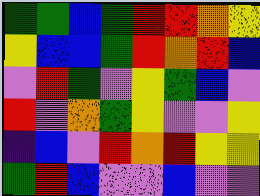[["green", "green", "blue", "green", "red", "red", "orange", "yellow"], ["yellow", "blue", "blue", "green", "red", "orange", "red", "blue"], ["violet", "red", "green", "violet", "yellow", "green", "blue", "violet"], ["red", "violet", "orange", "green", "yellow", "violet", "violet", "yellow"], ["indigo", "blue", "violet", "red", "orange", "red", "yellow", "yellow"], ["green", "red", "blue", "violet", "violet", "blue", "violet", "violet"]]